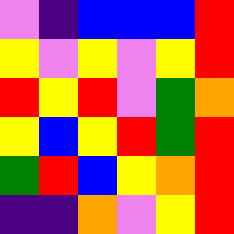[["violet", "indigo", "blue", "blue", "blue", "red"], ["yellow", "violet", "yellow", "violet", "yellow", "red"], ["red", "yellow", "red", "violet", "green", "orange"], ["yellow", "blue", "yellow", "red", "green", "red"], ["green", "red", "blue", "yellow", "orange", "red"], ["indigo", "indigo", "orange", "violet", "yellow", "red"]]